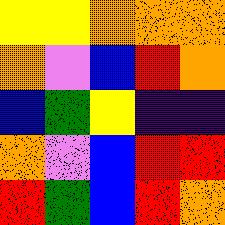[["yellow", "yellow", "orange", "orange", "orange"], ["orange", "violet", "blue", "red", "orange"], ["blue", "green", "yellow", "indigo", "indigo"], ["orange", "violet", "blue", "red", "red"], ["red", "green", "blue", "red", "orange"]]